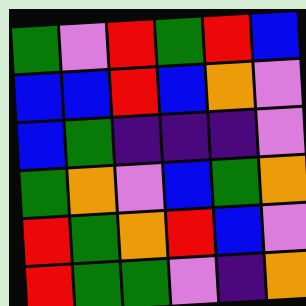[["green", "violet", "red", "green", "red", "blue"], ["blue", "blue", "red", "blue", "orange", "violet"], ["blue", "green", "indigo", "indigo", "indigo", "violet"], ["green", "orange", "violet", "blue", "green", "orange"], ["red", "green", "orange", "red", "blue", "violet"], ["red", "green", "green", "violet", "indigo", "orange"]]